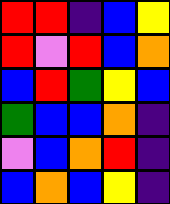[["red", "red", "indigo", "blue", "yellow"], ["red", "violet", "red", "blue", "orange"], ["blue", "red", "green", "yellow", "blue"], ["green", "blue", "blue", "orange", "indigo"], ["violet", "blue", "orange", "red", "indigo"], ["blue", "orange", "blue", "yellow", "indigo"]]